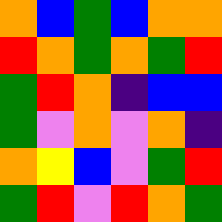[["orange", "blue", "green", "blue", "orange", "orange"], ["red", "orange", "green", "orange", "green", "red"], ["green", "red", "orange", "indigo", "blue", "blue"], ["green", "violet", "orange", "violet", "orange", "indigo"], ["orange", "yellow", "blue", "violet", "green", "red"], ["green", "red", "violet", "red", "orange", "green"]]